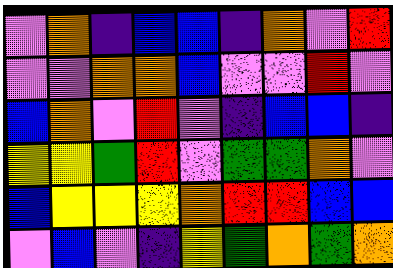[["violet", "orange", "indigo", "blue", "blue", "indigo", "orange", "violet", "red"], ["violet", "violet", "orange", "orange", "blue", "violet", "violet", "red", "violet"], ["blue", "orange", "violet", "red", "violet", "indigo", "blue", "blue", "indigo"], ["yellow", "yellow", "green", "red", "violet", "green", "green", "orange", "violet"], ["blue", "yellow", "yellow", "yellow", "orange", "red", "red", "blue", "blue"], ["violet", "blue", "violet", "indigo", "yellow", "green", "orange", "green", "orange"]]